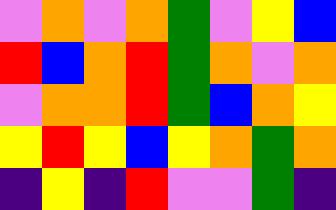[["violet", "orange", "violet", "orange", "green", "violet", "yellow", "blue"], ["red", "blue", "orange", "red", "green", "orange", "violet", "orange"], ["violet", "orange", "orange", "red", "green", "blue", "orange", "yellow"], ["yellow", "red", "yellow", "blue", "yellow", "orange", "green", "orange"], ["indigo", "yellow", "indigo", "red", "violet", "violet", "green", "indigo"]]